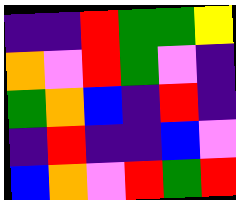[["indigo", "indigo", "red", "green", "green", "yellow"], ["orange", "violet", "red", "green", "violet", "indigo"], ["green", "orange", "blue", "indigo", "red", "indigo"], ["indigo", "red", "indigo", "indigo", "blue", "violet"], ["blue", "orange", "violet", "red", "green", "red"]]